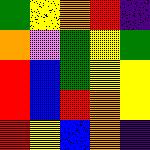[["green", "yellow", "orange", "red", "indigo"], ["orange", "violet", "green", "yellow", "green"], ["red", "blue", "green", "yellow", "yellow"], ["red", "blue", "red", "orange", "yellow"], ["red", "yellow", "blue", "orange", "indigo"]]